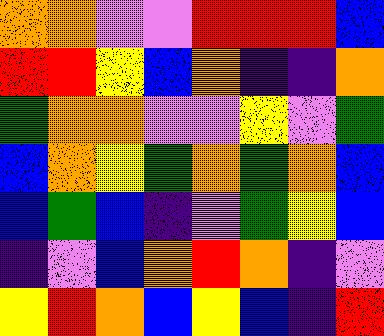[["orange", "orange", "violet", "violet", "red", "red", "red", "blue"], ["red", "red", "yellow", "blue", "orange", "indigo", "indigo", "orange"], ["green", "orange", "orange", "violet", "violet", "yellow", "violet", "green"], ["blue", "orange", "yellow", "green", "orange", "green", "orange", "blue"], ["blue", "green", "blue", "indigo", "violet", "green", "yellow", "blue"], ["indigo", "violet", "blue", "orange", "red", "orange", "indigo", "violet"], ["yellow", "red", "orange", "blue", "yellow", "blue", "indigo", "red"]]